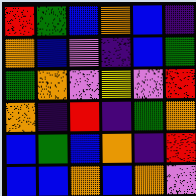[["red", "green", "blue", "orange", "blue", "indigo"], ["orange", "blue", "violet", "indigo", "blue", "green"], ["green", "orange", "violet", "yellow", "violet", "red"], ["orange", "indigo", "red", "indigo", "green", "orange"], ["blue", "green", "blue", "orange", "indigo", "red"], ["blue", "blue", "orange", "blue", "orange", "violet"]]